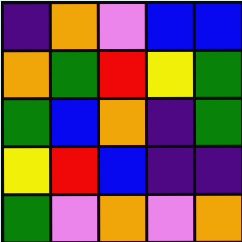[["indigo", "orange", "violet", "blue", "blue"], ["orange", "green", "red", "yellow", "green"], ["green", "blue", "orange", "indigo", "green"], ["yellow", "red", "blue", "indigo", "indigo"], ["green", "violet", "orange", "violet", "orange"]]